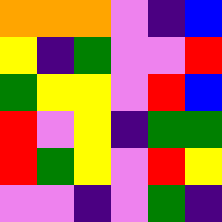[["orange", "orange", "orange", "violet", "indigo", "blue"], ["yellow", "indigo", "green", "violet", "violet", "red"], ["green", "yellow", "yellow", "violet", "red", "blue"], ["red", "violet", "yellow", "indigo", "green", "green"], ["red", "green", "yellow", "violet", "red", "yellow"], ["violet", "violet", "indigo", "violet", "green", "indigo"]]